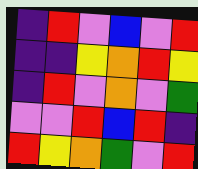[["indigo", "red", "violet", "blue", "violet", "red"], ["indigo", "indigo", "yellow", "orange", "red", "yellow"], ["indigo", "red", "violet", "orange", "violet", "green"], ["violet", "violet", "red", "blue", "red", "indigo"], ["red", "yellow", "orange", "green", "violet", "red"]]